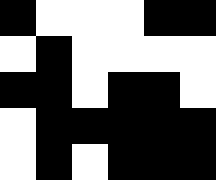[["black", "white", "white", "white", "black", "black"], ["white", "black", "white", "white", "white", "white"], ["black", "black", "white", "black", "black", "white"], ["white", "black", "black", "black", "black", "black"], ["white", "black", "white", "black", "black", "black"]]